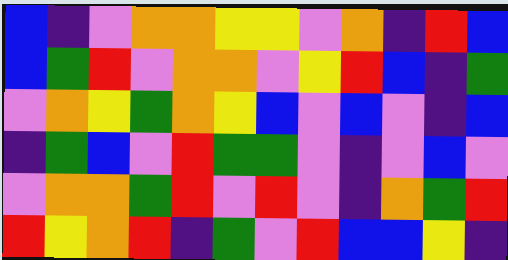[["blue", "indigo", "violet", "orange", "orange", "yellow", "yellow", "violet", "orange", "indigo", "red", "blue"], ["blue", "green", "red", "violet", "orange", "orange", "violet", "yellow", "red", "blue", "indigo", "green"], ["violet", "orange", "yellow", "green", "orange", "yellow", "blue", "violet", "blue", "violet", "indigo", "blue"], ["indigo", "green", "blue", "violet", "red", "green", "green", "violet", "indigo", "violet", "blue", "violet"], ["violet", "orange", "orange", "green", "red", "violet", "red", "violet", "indigo", "orange", "green", "red"], ["red", "yellow", "orange", "red", "indigo", "green", "violet", "red", "blue", "blue", "yellow", "indigo"]]